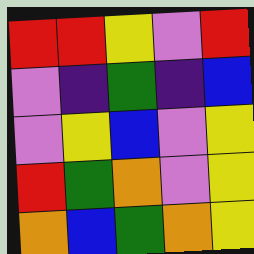[["red", "red", "yellow", "violet", "red"], ["violet", "indigo", "green", "indigo", "blue"], ["violet", "yellow", "blue", "violet", "yellow"], ["red", "green", "orange", "violet", "yellow"], ["orange", "blue", "green", "orange", "yellow"]]